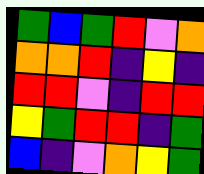[["green", "blue", "green", "red", "violet", "orange"], ["orange", "orange", "red", "indigo", "yellow", "indigo"], ["red", "red", "violet", "indigo", "red", "red"], ["yellow", "green", "red", "red", "indigo", "green"], ["blue", "indigo", "violet", "orange", "yellow", "green"]]